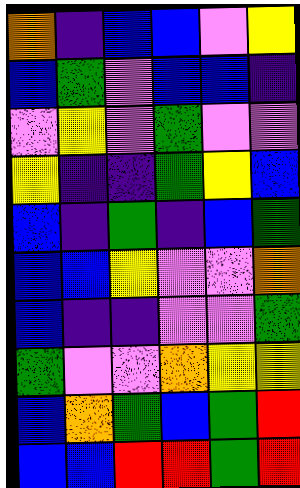[["orange", "indigo", "blue", "blue", "violet", "yellow"], ["blue", "green", "violet", "blue", "blue", "indigo"], ["violet", "yellow", "violet", "green", "violet", "violet"], ["yellow", "indigo", "indigo", "green", "yellow", "blue"], ["blue", "indigo", "green", "indigo", "blue", "green"], ["blue", "blue", "yellow", "violet", "violet", "orange"], ["blue", "indigo", "indigo", "violet", "violet", "green"], ["green", "violet", "violet", "orange", "yellow", "yellow"], ["blue", "orange", "green", "blue", "green", "red"], ["blue", "blue", "red", "red", "green", "red"]]